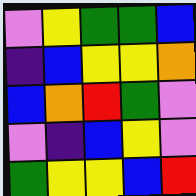[["violet", "yellow", "green", "green", "blue"], ["indigo", "blue", "yellow", "yellow", "orange"], ["blue", "orange", "red", "green", "violet"], ["violet", "indigo", "blue", "yellow", "violet"], ["green", "yellow", "yellow", "blue", "red"]]